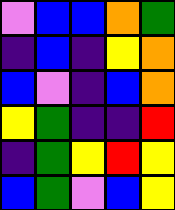[["violet", "blue", "blue", "orange", "green"], ["indigo", "blue", "indigo", "yellow", "orange"], ["blue", "violet", "indigo", "blue", "orange"], ["yellow", "green", "indigo", "indigo", "red"], ["indigo", "green", "yellow", "red", "yellow"], ["blue", "green", "violet", "blue", "yellow"]]